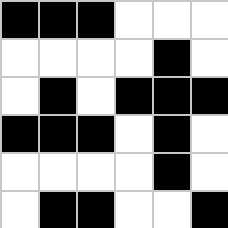[["black", "black", "black", "white", "white", "white"], ["white", "white", "white", "white", "black", "white"], ["white", "black", "white", "black", "black", "black"], ["black", "black", "black", "white", "black", "white"], ["white", "white", "white", "white", "black", "white"], ["white", "black", "black", "white", "white", "black"]]